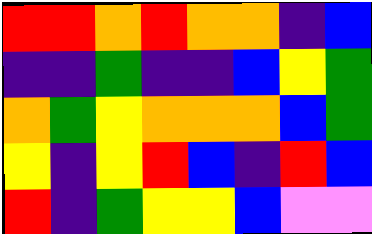[["red", "red", "orange", "red", "orange", "orange", "indigo", "blue"], ["indigo", "indigo", "green", "indigo", "indigo", "blue", "yellow", "green"], ["orange", "green", "yellow", "orange", "orange", "orange", "blue", "green"], ["yellow", "indigo", "yellow", "red", "blue", "indigo", "red", "blue"], ["red", "indigo", "green", "yellow", "yellow", "blue", "violet", "violet"]]